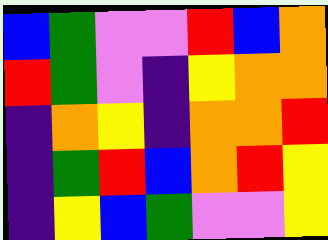[["blue", "green", "violet", "violet", "red", "blue", "orange"], ["red", "green", "violet", "indigo", "yellow", "orange", "orange"], ["indigo", "orange", "yellow", "indigo", "orange", "orange", "red"], ["indigo", "green", "red", "blue", "orange", "red", "yellow"], ["indigo", "yellow", "blue", "green", "violet", "violet", "yellow"]]